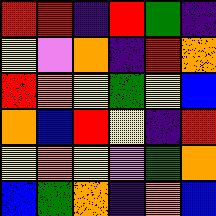[["red", "red", "indigo", "red", "green", "indigo"], ["yellow", "violet", "orange", "indigo", "red", "orange"], ["red", "orange", "yellow", "green", "yellow", "blue"], ["orange", "blue", "red", "yellow", "indigo", "red"], ["yellow", "orange", "yellow", "violet", "green", "orange"], ["blue", "green", "orange", "indigo", "orange", "blue"]]